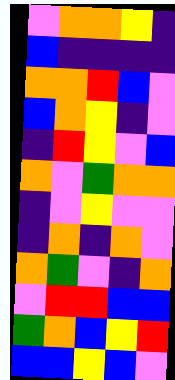[["violet", "orange", "orange", "yellow", "indigo"], ["blue", "indigo", "indigo", "indigo", "indigo"], ["orange", "orange", "red", "blue", "violet"], ["blue", "orange", "yellow", "indigo", "violet"], ["indigo", "red", "yellow", "violet", "blue"], ["orange", "violet", "green", "orange", "orange"], ["indigo", "violet", "yellow", "violet", "violet"], ["indigo", "orange", "indigo", "orange", "violet"], ["orange", "green", "violet", "indigo", "orange"], ["violet", "red", "red", "blue", "blue"], ["green", "orange", "blue", "yellow", "red"], ["blue", "blue", "yellow", "blue", "violet"]]